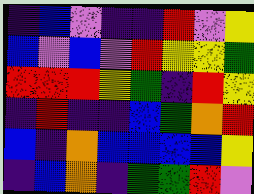[["indigo", "blue", "violet", "indigo", "indigo", "red", "violet", "yellow"], ["blue", "violet", "blue", "violet", "red", "yellow", "yellow", "green"], ["red", "red", "red", "yellow", "green", "indigo", "red", "yellow"], ["indigo", "red", "indigo", "indigo", "blue", "green", "orange", "red"], ["blue", "indigo", "orange", "blue", "blue", "blue", "blue", "yellow"], ["indigo", "blue", "orange", "indigo", "green", "green", "red", "violet"]]